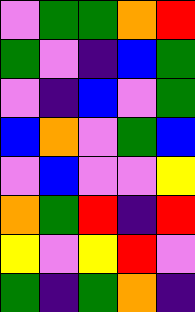[["violet", "green", "green", "orange", "red"], ["green", "violet", "indigo", "blue", "green"], ["violet", "indigo", "blue", "violet", "green"], ["blue", "orange", "violet", "green", "blue"], ["violet", "blue", "violet", "violet", "yellow"], ["orange", "green", "red", "indigo", "red"], ["yellow", "violet", "yellow", "red", "violet"], ["green", "indigo", "green", "orange", "indigo"]]